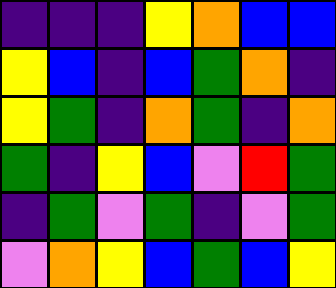[["indigo", "indigo", "indigo", "yellow", "orange", "blue", "blue"], ["yellow", "blue", "indigo", "blue", "green", "orange", "indigo"], ["yellow", "green", "indigo", "orange", "green", "indigo", "orange"], ["green", "indigo", "yellow", "blue", "violet", "red", "green"], ["indigo", "green", "violet", "green", "indigo", "violet", "green"], ["violet", "orange", "yellow", "blue", "green", "blue", "yellow"]]